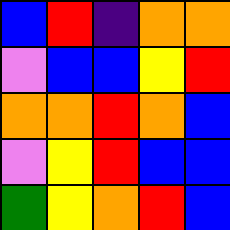[["blue", "red", "indigo", "orange", "orange"], ["violet", "blue", "blue", "yellow", "red"], ["orange", "orange", "red", "orange", "blue"], ["violet", "yellow", "red", "blue", "blue"], ["green", "yellow", "orange", "red", "blue"]]